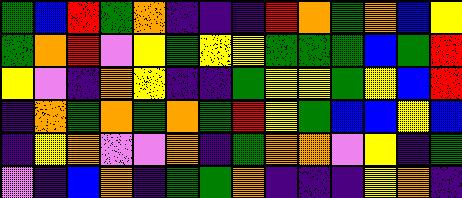[["green", "blue", "red", "green", "orange", "indigo", "indigo", "indigo", "red", "orange", "green", "orange", "blue", "yellow"], ["green", "orange", "red", "violet", "yellow", "green", "yellow", "yellow", "green", "green", "green", "blue", "green", "red"], ["yellow", "violet", "indigo", "orange", "yellow", "indigo", "indigo", "green", "yellow", "yellow", "green", "yellow", "blue", "red"], ["indigo", "orange", "green", "orange", "green", "orange", "green", "red", "yellow", "green", "blue", "blue", "yellow", "blue"], ["indigo", "yellow", "orange", "violet", "violet", "orange", "indigo", "green", "orange", "orange", "violet", "yellow", "indigo", "green"], ["violet", "indigo", "blue", "orange", "indigo", "green", "green", "orange", "indigo", "indigo", "indigo", "yellow", "orange", "indigo"]]